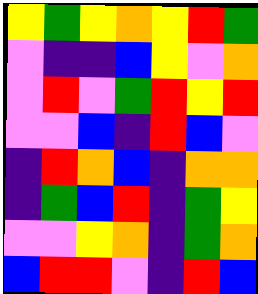[["yellow", "green", "yellow", "orange", "yellow", "red", "green"], ["violet", "indigo", "indigo", "blue", "yellow", "violet", "orange"], ["violet", "red", "violet", "green", "red", "yellow", "red"], ["violet", "violet", "blue", "indigo", "red", "blue", "violet"], ["indigo", "red", "orange", "blue", "indigo", "orange", "orange"], ["indigo", "green", "blue", "red", "indigo", "green", "yellow"], ["violet", "violet", "yellow", "orange", "indigo", "green", "orange"], ["blue", "red", "red", "violet", "indigo", "red", "blue"]]